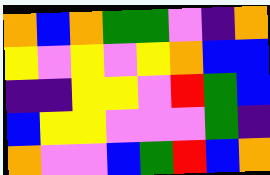[["orange", "blue", "orange", "green", "green", "violet", "indigo", "orange"], ["yellow", "violet", "yellow", "violet", "yellow", "orange", "blue", "blue"], ["indigo", "indigo", "yellow", "yellow", "violet", "red", "green", "blue"], ["blue", "yellow", "yellow", "violet", "violet", "violet", "green", "indigo"], ["orange", "violet", "violet", "blue", "green", "red", "blue", "orange"]]